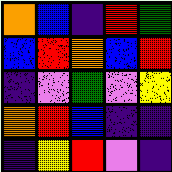[["orange", "blue", "indigo", "red", "green"], ["blue", "red", "orange", "blue", "red"], ["indigo", "violet", "green", "violet", "yellow"], ["orange", "red", "blue", "indigo", "indigo"], ["indigo", "yellow", "red", "violet", "indigo"]]